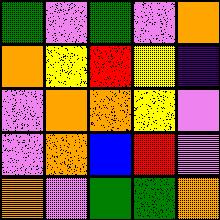[["green", "violet", "green", "violet", "orange"], ["orange", "yellow", "red", "yellow", "indigo"], ["violet", "orange", "orange", "yellow", "violet"], ["violet", "orange", "blue", "red", "violet"], ["orange", "violet", "green", "green", "orange"]]